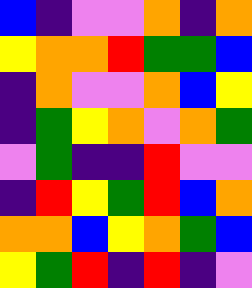[["blue", "indigo", "violet", "violet", "orange", "indigo", "orange"], ["yellow", "orange", "orange", "red", "green", "green", "blue"], ["indigo", "orange", "violet", "violet", "orange", "blue", "yellow"], ["indigo", "green", "yellow", "orange", "violet", "orange", "green"], ["violet", "green", "indigo", "indigo", "red", "violet", "violet"], ["indigo", "red", "yellow", "green", "red", "blue", "orange"], ["orange", "orange", "blue", "yellow", "orange", "green", "blue"], ["yellow", "green", "red", "indigo", "red", "indigo", "violet"]]